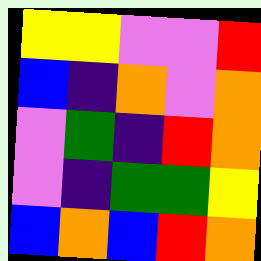[["yellow", "yellow", "violet", "violet", "red"], ["blue", "indigo", "orange", "violet", "orange"], ["violet", "green", "indigo", "red", "orange"], ["violet", "indigo", "green", "green", "yellow"], ["blue", "orange", "blue", "red", "orange"]]